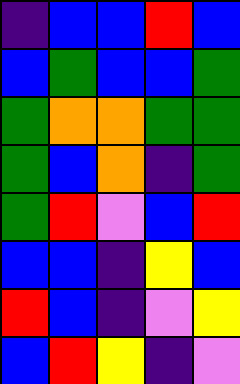[["indigo", "blue", "blue", "red", "blue"], ["blue", "green", "blue", "blue", "green"], ["green", "orange", "orange", "green", "green"], ["green", "blue", "orange", "indigo", "green"], ["green", "red", "violet", "blue", "red"], ["blue", "blue", "indigo", "yellow", "blue"], ["red", "blue", "indigo", "violet", "yellow"], ["blue", "red", "yellow", "indigo", "violet"]]